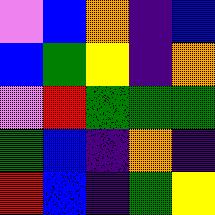[["violet", "blue", "orange", "indigo", "blue"], ["blue", "green", "yellow", "indigo", "orange"], ["violet", "red", "green", "green", "green"], ["green", "blue", "indigo", "orange", "indigo"], ["red", "blue", "indigo", "green", "yellow"]]